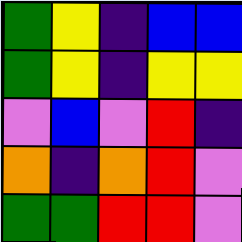[["green", "yellow", "indigo", "blue", "blue"], ["green", "yellow", "indigo", "yellow", "yellow"], ["violet", "blue", "violet", "red", "indigo"], ["orange", "indigo", "orange", "red", "violet"], ["green", "green", "red", "red", "violet"]]